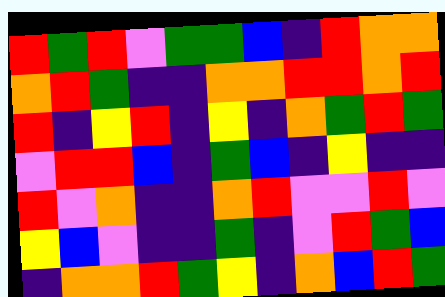[["red", "green", "red", "violet", "green", "green", "blue", "indigo", "red", "orange", "orange"], ["orange", "red", "green", "indigo", "indigo", "orange", "orange", "red", "red", "orange", "red"], ["red", "indigo", "yellow", "red", "indigo", "yellow", "indigo", "orange", "green", "red", "green"], ["violet", "red", "red", "blue", "indigo", "green", "blue", "indigo", "yellow", "indigo", "indigo"], ["red", "violet", "orange", "indigo", "indigo", "orange", "red", "violet", "violet", "red", "violet"], ["yellow", "blue", "violet", "indigo", "indigo", "green", "indigo", "violet", "red", "green", "blue"], ["indigo", "orange", "orange", "red", "green", "yellow", "indigo", "orange", "blue", "red", "green"]]